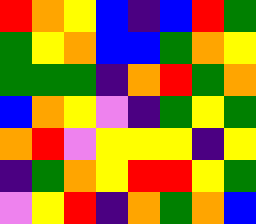[["red", "orange", "yellow", "blue", "indigo", "blue", "red", "green"], ["green", "yellow", "orange", "blue", "blue", "green", "orange", "yellow"], ["green", "green", "green", "indigo", "orange", "red", "green", "orange"], ["blue", "orange", "yellow", "violet", "indigo", "green", "yellow", "green"], ["orange", "red", "violet", "yellow", "yellow", "yellow", "indigo", "yellow"], ["indigo", "green", "orange", "yellow", "red", "red", "yellow", "green"], ["violet", "yellow", "red", "indigo", "orange", "green", "orange", "blue"]]